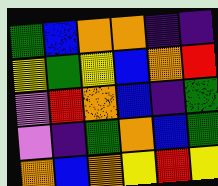[["green", "blue", "orange", "orange", "indigo", "indigo"], ["yellow", "green", "yellow", "blue", "orange", "red"], ["violet", "red", "orange", "blue", "indigo", "green"], ["violet", "indigo", "green", "orange", "blue", "green"], ["orange", "blue", "orange", "yellow", "red", "yellow"]]